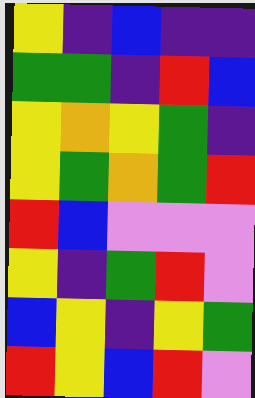[["yellow", "indigo", "blue", "indigo", "indigo"], ["green", "green", "indigo", "red", "blue"], ["yellow", "orange", "yellow", "green", "indigo"], ["yellow", "green", "orange", "green", "red"], ["red", "blue", "violet", "violet", "violet"], ["yellow", "indigo", "green", "red", "violet"], ["blue", "yellow", "indigo", "yellow", "green"], ["red", "yellow", "blue", "red", "violet"]]